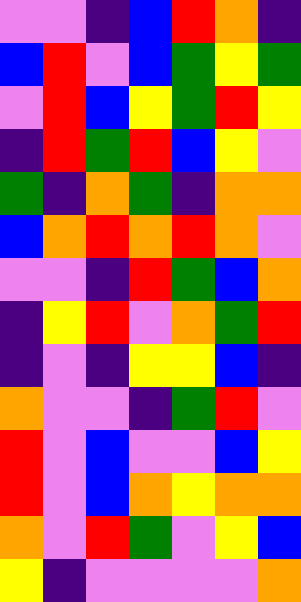[["violet", "violet", "indigo", "blue", "red", "orange", "indigo"], ["blue", "red", "violet", "blue", "green", "yellow", "green"], ["violet", "red", "blue", "yellow", "green", "red", "yellow"], ["indigo", "red", "green", "red", "blue", "yellow", "violet"], ["green", "indigo", "orange", "green", "indigo", "orange", "orange"], ["blue", "orange", "red", "orange", "red", "orange", "violet"], ["violet", "violet", "indigo", "red", "green", "blue", "orange"], ["indigo", "yellow", "red", "violet", "orange", "green", "red"], ["indigo", "violet", "indigo", "yellow", "yellow", "blue", "indigo"], ["orange", "violet", "violet", "indigo", "green", "red", "violet"], ["red", "violet", "blue", "violet", "violet", "blue", "yellow"], ["red", "violet", "blue", "orange", "yellow", "orange", "orange"], ["orange", "violet", "red", "green", "violet", "yellow", "blue"], ["yellow", "indigo", "violet", "violet", "violet", "violet", "orange"]]